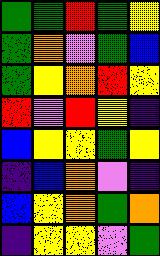[["green", "green", "red", "green", "yellow"], ["green", "orange", "violet", "green", "blue"], ["green", "yellow", "orange", "red", "yellow"], ["red", "violet", "red", "yellow", "indigo"], ["blue", "yellow", "yellow", "green", "yellow"], ["indigo", "blue", "orange", "violet", "indigo"], ["blue", "yellow", "orange", "green", "orange"], ["indigo", "yellow", "yellow", "violet", "green"]]